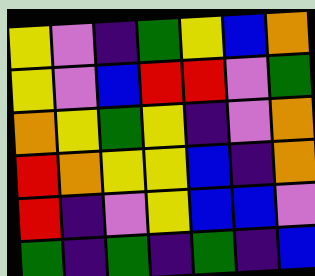[["yellow", "violet", "indigo", "green", "yellow", "blue", "orange"], ["yellow", "violet", "blue", "red", "red", "violet", "green"], ["orange", "yellow", "green", "yellow", "indigo", "violet", "orange"], ["red", "orange", "yellow", "yellow", "blue", "indigo", "orange"], ["red", "indigo", "violet", "yellow", "blue", "blue", "violet"], ["green", "indigo", "green", "indigo", "green", "indigo", "blue"]]